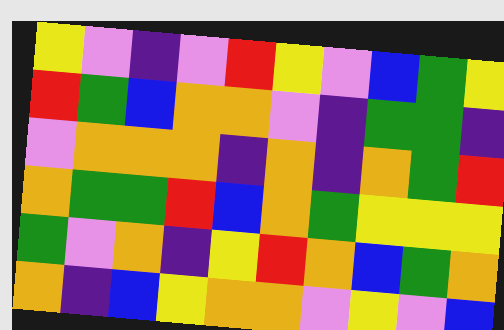[["yellow", "violet", "indigo", "violet", "red", "yellow", "violet", "blue", "green", "yellow"], ["red", "green", "blue", "orange", "orange", "violet", "indigo", "green", "green", "indigo"], ["violet", "orange", "orange", "orange", "indigo", "orange", "indigo", "orange", "green", "red"], ["orange", "green", "green", "red", "blue", "orange", "green", "yellow", "yellow", "yellow"], ["green", "violet", "orange", "indigo", "yellow", "red", "orange", "blue", "green", "orange"], ["orange", "indigo", "blue", "yellow", "orange", "orange", "violet", "yellow", "violet", "blue"]]